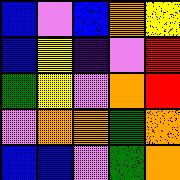[["blue", "violet", "blue", "orange", "yellow"], ["blue", "yellow", "indigo", "violet", "red"], ["green", "yellow", "violet", "orange", "red"], ["violet", "orange", "orange", "green", "orange"], ["blue", "blue", "violet", "green", "orange"]]